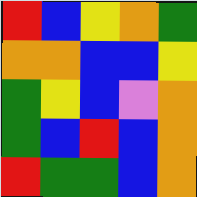[["red", "blue", "yellow", "orange", "green"], ["orange", "orange", "blue", "blue", "yellow"], ["green", "yellow", "blue", "violet", "orange"], ["green", "blue", "red", "blue", "orange"], ["red", "green", "green", "blue", "orange"]]